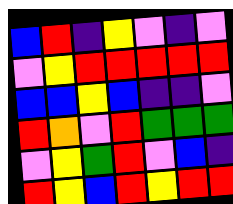[["blue", "red", "indigo", "yellow", "violet", "indigo", "violet"], ["violet", "yellow", "red", "red", "red", "red", "red"], ["blue", "blue", "yellow", "blue", "indigo", "indigo", "violet"], ["red", "orange", "violet", "red", "green", "green", "green"], ["violet", "yellow", "green", "red", "violet", "blue", "indigo"], ["red", "yellow", "blue", "red", "yellow", "red", "red"]]